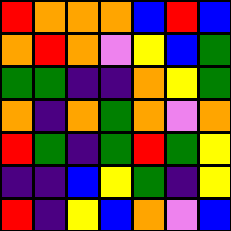[["red", "orange", "orange", "orange", "blue", "red", "blue"], ["orange", "red", "orange", "violet", "yellow", "blue", "green"], ["green", "green", "indigo", "indigo", "orange", "yellow", "green"], ["orange", "indigo", "orange", "green", "orange", "violet", "orange"], ["red", "green", "indigo", "green", "red", "green", "yellow"], ["indigo", "indigo", "blue", "yellow", "green", "indigo", "yellow"], ["red", "indigo", "yellow", "blue", "orange", "violet", "blue"]]